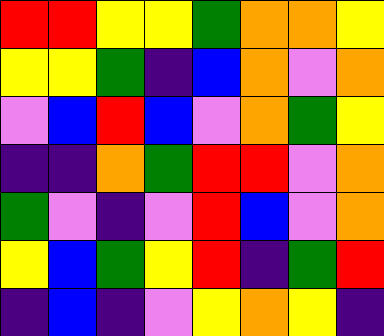[["red", "red", "yellow", "yellow", "green", "orange", "orange", "yellow"], ["yellow", "yellow", "green", "indigo", "blue", "orange", "violet", "orange"], ["violet", "blue", "red", "blue", "violet", "orange", "green", "yellow"], ["indigo", "indigo", "orange", "green", "red", "red", "violet", "orange"], ["green", "violet", "indigo", "violet", "red", "blue", "violet", "orange"], ["yellow", "blue", "green", "yellow", "red", "indigo", "green", "red"], ["indigo", "blue", "indigo", "violet", "yellow", "orange", "yellow", "indigo"]]